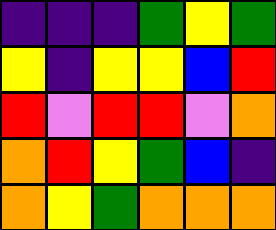[["indigo", "indigo", "indigo", "green", "yellow", "green"], ["yellow", "indigo", "yellow", "yellow", "blue", "red"], ["red", "violet", "red", "red", "violet", "orange"], ["orange", "red", "yellow", "green", "blue", "indigo"], ["orange", "yellow", "green", "orange", "orange", "orange"]]